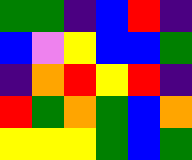[["green", "green", "indigo", "blue", "red", "indigo"], ["blue", "violet", "yellow", "blue", "blue", "green"], ["indigo", "orange", "red", "yellow", "red", "indigo"], ["red", "green", "orange", "green", "blue", "orange"], ["yellow", "yellow", "yellow", "green", "blue", "green"]]